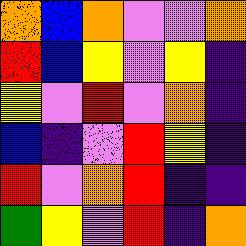[["orange", "blue", "orange", "violet", "violet", "orange"], ["red", "blue", "yellow", "violet", "yellow", "indigo"], ["yellow", "violet", "red", "violet", "orange", "indigo"], ["blue", "indigo", "violet", "red", "yellow", "indigo"], ["red", "violet", "orange", "red", "indigo", "indigo"], ["green", "yellow", "violet", "red", "indigo", "orange"]]